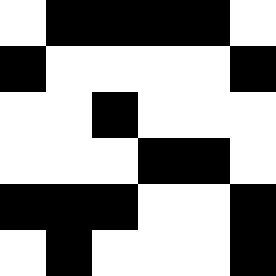[["white", "black", "black", "black", "black", "white"], ["black", "white", "white", "white", "white", "black"], ["white", "white", "black", "white", "white", "white"], ["white", "white", "white", "black", "black", "white"], ["black", "black", "black", "white", "white", "black"], ["white", "black", "white", "white", "white", "black"]]